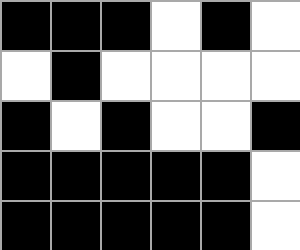[["black", "black", "black", "white", "black", "white"], ["white", "black", "white", "white", "white", "white"], ["black", "white", "black", "white", "white", "black"], ["black", "black", "black", "black", "black", "white"], ["black", "black", "black", "black", "black", "white"]]